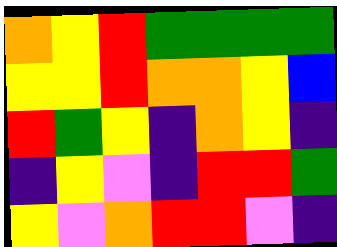[["orange", "yellow", "red", "green", "green", "green", "green"], ["yellow", "yellow", "red", "orange", "orange", "yellow", "blue"], ["red", "green", "yellow", "indigo", "orange", "yellow", "indigo"], ["indigo", "yellow", "violet", "indigo", "red", "red", "green"], ["yellow", "violet", "orange", "red", "red", "violet", "indigo"]]